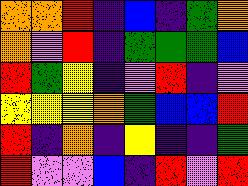[["orange", "orange", "red", "indigo", "blue", "indigo", "green", "orange"], ["orange", "violet", "red", "indigo", "green", "green", "green", "blue"], ["red", "green", "yellow", "indigo", "violet", "red", "indigo", "violet"], ["yellow", "yellow", "yellow", "orange", "green", "blue", "blue", "red"], ["red", "indigo", "orange", "indigo", "yellow", "indigo", "indigo", "green"], ["red", "violet", "violet", "blue", "indigo", "red", "violet", "red"]]